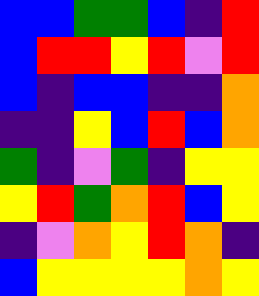[["blue", "blue", "green", "green", "blue", "indigo", "red"], ["blue", "red", "red", "yellow", "red", "violet", "red"], ["blue", "indigo", "blue", "blue", "indigo", "indigo", "orange"], ["indigo", "indigo", "yellow", "blue", "red", "blue", "orange"], ["green", "indigo", "violet", "green", "indigo", "yellow", "yellow"], ["yellow", "red", "green", "orange", "red", "blue", "yellow"], ["indigo", "violet", "orange", "yellow", "red", "orange", "indigo"], ["blue", "yellow", "yellow", "yellow", "yellow", "orange", "yellow"]]